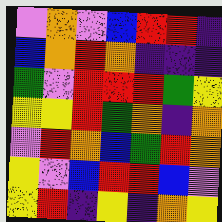[["violet", "orange", "violet", "blue", "red", "red", "indigo"], ["blue", "orange", "red", "orange", "indigo", "indigo", "indigo"], ["green", "violet", "red", "red", "red", "green", "yellow"], ["yellow", "yellow", "red", "green", "orange", "indigo", "orange"], ["violet", "red", "orange", "blue", "green", "red", "orange"], ["yellow", "violet", "blue", "red", "red", "blue", "violet"], ["yellow", "red", "indigo", "yellow", "indigo", "orange", "yellow"]]